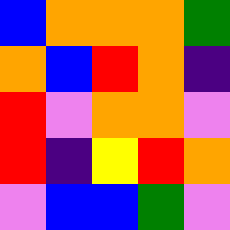[["blue", "orange", "orange", "orange", "green"], ["orange", "blue", "red", "orange", "indigo"], ["red", "violet", "orange", "orange", "violet"], ["red", "indigo", "yellow", "red", "orange"], ["violet", "blue", "blue", "green", "violet"]]